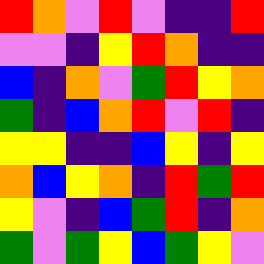[["red", "orange", "violet", "red", "violet", "indigo", "indigo", "red"], ["violet", "violet", "indigo", "yellow", "red", "orange", "indigo", "indigo"], ["blue", "indigo", "orange", "violet", "green", "red", "yellow", "orange"], ["green", "indigo", "blue", "orange", "red", "violet", "red", "indigo"], ["yellow", "yellow", "indigo", "indigo", "blue", "yellow", "indigo", "yellow"], ["orange", "blue", "yellow", "orange", "indigo", "red", "green", "red"], ["yellow", "violet", "indigo", "blue", "green", "red", "indigo", "orange"], ["green", "violet", "green", "yellow", "blue", "green", "yellow", "violet"]]